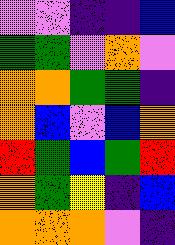[["violet", "violet", "indigo", "indigo", "blue"], ["green", "green", "violet", "orange", "violet"], ["orange", "orange", "green", "green", "indigo"], ["orange", "blue", "violet", "blue", "orange"], ["red", "green", "blue", "green", "red"], ["orange", "green", "yellow", "indigo", "blue"], ["orange", "orange", "orange", "violet", "indigo"]]